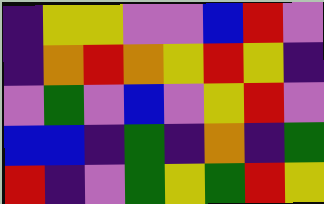[["indigo", "yellow", "yellow", "violet", "violet", "blue", "red", "violet"], ["indigo", "orange", "red", "orange", "yellow", "red", "yellow", "indigo"], ["violet", "green", "violet", "blue", "violet", "yellow", "red", "violet"], ["blue", "blue", "indigo", "green", "indigo", "orange", "indigo", "green"], ["red", "indigo", "violet", "green", "yellow", "green", "red", "yellow"]]